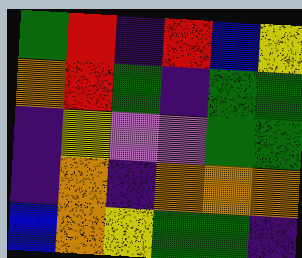[["green", "red", "indigo", "red", "blue", "yellow"], ["orange", "red", "green", "indigo", "green", "green"], ["indigo", "yellow", "violet", "violet", "green", "green"], ["indigo", "orange", "indigo", "orange", "orange", "orange"], ["blue", "orange", "yellow", "green", "green", "indigo"]]